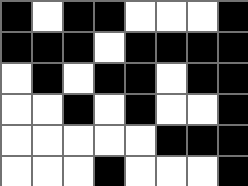[["black", "white", "black", "black", "white", "white", "white", "black"], ["black", "black", "black", "white", "black", "black", "black", "black"], ["white", "black", "white", "black", "black", "white", "black", "black"], ["white", "white", "black", "white", "black", "white", "white", "black"], ["white", "white", "white", "white", "white", "black", "black", "black"], ["white", "white", "white", "black", "white", "white", "white", "black"]]